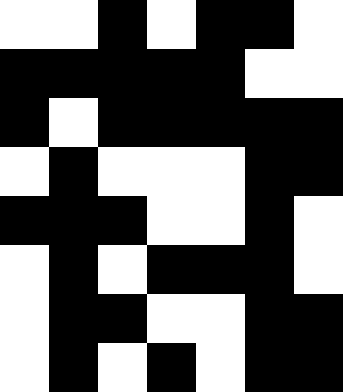[["white", "white", "black", "white", "black", "black", "white"], ["black", "black", "black", "black", "black", "white", "white"], ["black", "white", "black", "black", "black", "black", "black"], ["white", "black", "white", "white", "white", "black", "black"], ["black", "black", "black", "white", "white", "black", "white"], ["white", "black", "white", "black", "black", "black", "white"], ["white", "black", "black", "white", "white", "black", "black"], ["white", "black", "white", "black", "white", "black", "black"]]